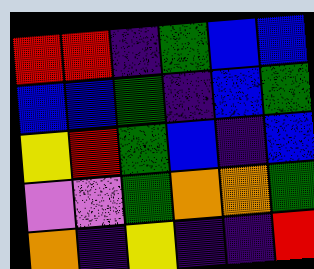[["red", "red", "indigo", "green", "blue", "blue"], ["blue", "blue", "green", "indigo", "blue", "green"], ["yellow", "red", "green", "blue", "indigo", "blue"], ["violet", "violet", "green", "orange", "orange", "green"], ["orange", "indigo", "yellow", "indigo", "indigo", "red"]]